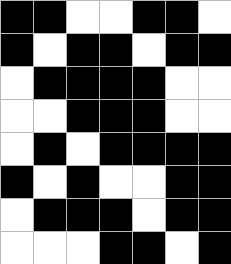[["black", "black", "white", "white", "black", "black", "white"], ["black", "white", "black", "black", "white", "black", "black"], ["white", "black", "black", "black", "black", "white", "white"], ["white", "white", "black", "black", "black", "white", "white"], ["white", "black", "white", "black", "black", "black", "black"], ["black", "white", "black", "white", "white", "black", "black"], ["white", "black", "black", "black", "white", "black", "black"], ["white", "white", "white", "black", "black", "white", "black"]]